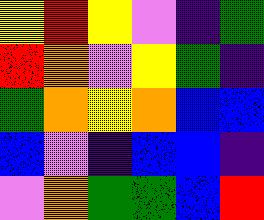[["yellow", "red", "yellow", "violet", "indigo", "green"], ["red", "orange", "violet", "yellow", "green", "indigo"], ["green", "orange", "yellow", "orange", "blue", "blue"], ["blue", "violet", "indigo", "blue", "blue", "indigo"], ["violet", "orange", "green", "green", "blue", "red"]]